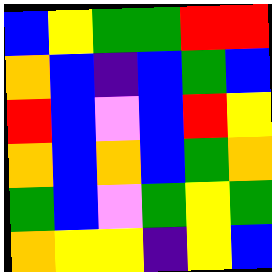[["blue", "yellow", "green", "green", "red", "red"], ["orange", "blue", "indigo", "blue", "green", "blue"], ["red", "blue", "violet", "blue", "red", "yellow"], ["orange", "blue", "orange", "blue", "green", "orange"], ["green", "blue", "violet", "green", "yellow", "green"], ["orange", "yellow", "yellow", "indigo", "yellow", "blue"]]